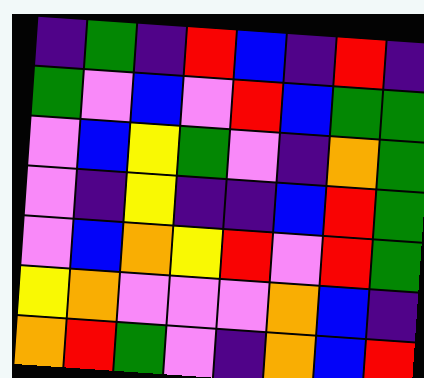[["indigo", "green", "indigo", "red", "blue", "indigo", "red", "indigo"], ["green", "violet", "blue", "violet", "red", "blue", "green", "green"], ["violet", "blue", "yellow", "green", "violet", "indigo", "orange", "green"], ["violet", "indigo", "yellow", "indigo", "indigo", "blue", "red", "green"], ["violet", "blue", "orange", "yellow", "red", "violet", "red", "green"], ["yellow", "orange", "violet", "violet", "violet", "orange", "blue", "indigo"], ["orange", "red", "green", "violet", "indigo", "orange", "blue", "red"]]